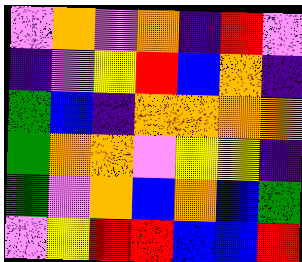[["violet", "orange", "violet", "orange", "indigo", "red", "violet"], ["indigo", "violet", "yellow", "red", "blue", "orange", "indigo"], ["green", "blue", "indigo", "orange", "orange", "orange", "orange"], ["green", "orange", "orange", "violet", "yellow", "yellow", "indigo"], ["green", "violet", "orange", "blue", "orange", "blue", "green"], ["violet", "yellow", "red", "red", "blue", "blue", "red"]]